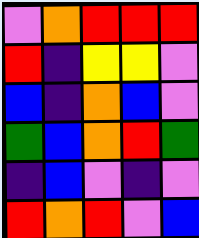[["violet", "orange", "red", "red", "red"], ["red", "indigo", "yellow", "yellow", "violet"], ["blue", "indigo", "orange", "blue", "violet"], ["green", "blue", "orange", "red", "green"], ["indigo", "blue", "violet", "indigo", "violet"], ["red", "orange", "red", "violet", "blue"]]